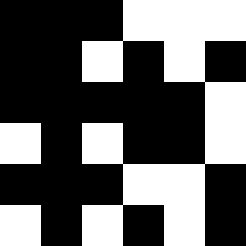[["black", "black", "black", "white", "white", "white"], ["black", "black", "white", "black", "white", "black"], ["black", "black", "black", "black", "black", "white"], ["white", "black", "white", "black", "black", "white"], ["black", "black", "black", "white", "white", "black"], ["white", "black", "white", "black", "white", "black"]]